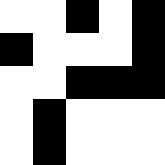[["white", "white", "black", "white", "black"], ["black", "white", "white", "white", "black"], ["white", "white", "black", "black", "black"], ["white", "black", "white", "white", "white"], ["white", "black", "white", "white", "white"]]